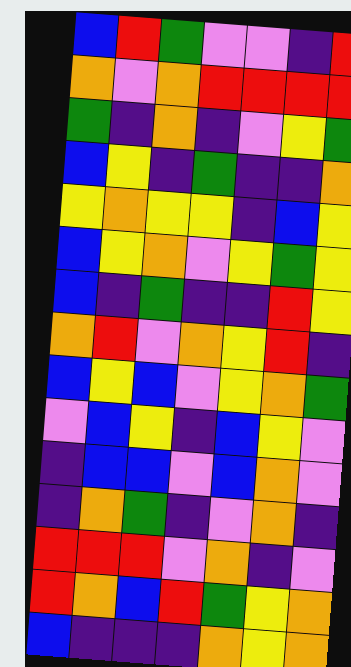[["blue", "red", "green", "violet", "violet", "indigo", "red"], ["orange", "violet", "orange", "red", "red", "red", "red"], ["green", "indigo", "orange", "indigo", "violet", "yellow", "green"], ["blue", "yellow", "indigo", "green", "indigo", "indigo", "orange"], ["yellow", "orange", "yellow", "yellow", "indigo", "blue", "yellow"], ["blue", "yellow", "orange", "violet", "yellow", "green", "yellow"], ["blue", "indigo", "green", "indigo", "indigo", "red", "yellow"], ["orange", "red", "violet", "orange", "yellow", "red", "indigo"], ["blue", "yellow", "blue", "violet", "yellow", "orange", "green"], ["violet", "blue", "yellow", "indigo", "blue", "yellow", "violet"], ["indigo", "blue", "blue", "violet", "blue", "orange", "violet"], ["indigo", "orange", "green", "indigo", "violet", "orange", "indigo"], ["red", "red", "red", "violet", "orange", "indigo", "violet"], ["red", "orange", "blue", "red", "green", "yellow", "orange"], ["blue", "indigo", "indigo", "indigo", "orange", "yellow", "orange"]]